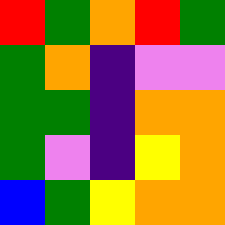[["red", "green", "orange", "red", "green"], ["green", "orange", "indigo", "violet", "violet"], ["green", "green", "indigo", "orange", "orange"], ["green", "violet", "indigo", "yellow", "orange"], ["blue", "green", "yellow", "orange", "orange"]]